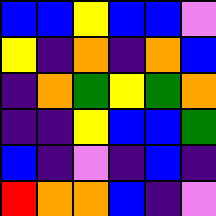[["blue", "blue", "yellow", "blue", "blue", "violet"], ["yellow", "indigo", "orange", "indigo", "orange", "blue"], ["indigo", "orange", "green", "yellow", "green", "orange"], ["indigo", "indigo", "yellow", "blue", "blue", "green"], ["blue", "indigo", "violet", "indigo", "blue", "indigo"], ["red", "orange", "orange", "blue", "indigo", "violet"]]